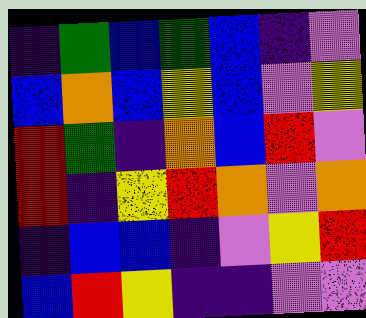[["indigo", "green", "blue", "green", "blue", "indigo", "violet"], ["blue", "orange", "blue", "yellow", "blue", "violet", "yellow"], ["red", "green", "indigo", "orange", "blue", "red", "violet"], ["red", "indigo", "yellow", "red", "orange", "violet", "orange"], ["indigo", "blue", "blue", "indigo", "violet", "yellow", "red"], ["blue", "red", "yellow", "indigo", "indigo", "violet", "violet"]]